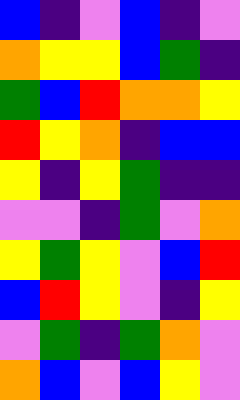[["blue", "indigo", "violet", "blue", "indigo", "violet"], ["orange", "yellow", "yellow", "blue", "green", "indigo"], ["green", "blue", "red", "orange", "orange", "yellow"], ["red", "yellow", "orange", "indigo", "blue", "blue"], ["yellow", "indigo", "yellow", "green", "indigo", "indigo"], ["violet", "violet", "indigo", "green", "violet", "orange"], ["yellow", "green", "yellow", "violet", "blue", "red"], ["blue", "red", "yellow", "violet", "indigo", "yellow"], ["violet", "green", "indigo", "green", "orange", "violet"], ["orange", "blue", "violet", "blue", "yellow", "violet"]]